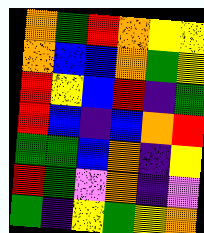[["orange", "green", "red", "orange", "yellow", "yellow"], ["orange", "blue", "blue", "orange", "green", "yellow"], ["red", "yellow", "blue", "red", "indigo", "green"], ["red", "blue", "indigo", "blue", "orange", "red"], ["green", "green", "blue", "orange", "indigo", "yellow"], ["red", "green", "violet", "orange", "indigo", "violet"], ["green", "indigo", "yellow", "green", "yellow", "orange"]]